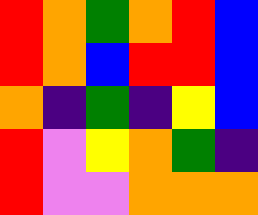[["red", "orange", "green", "orange", "red", "blue"], ["red", "orange", "blue", "red", "red", "blue"], ["orange", "indigo", "green", "indigo", "yellow", "blue"], ["red", "violet", "yellow", "orange", "green", "indigo"], ["red", "violet", "violet", "orange", "orange", "orange"]]